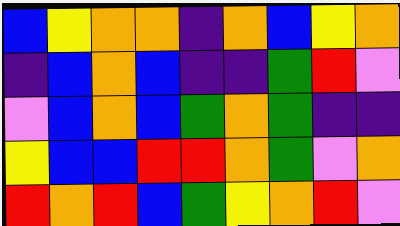[["blue", "yellow", "orange", "orange", "indigo", "orange", "blue", "yellow", "orange"], ["indigo", "blue", "orange", "blue", "indigo", "indigo", "green", "red", "violet"], ["violet", "blue", "orange", "blue", "green", "orange", "green", "indigo", "indigo"], ["yellow", "blue", "blue", "red", "red", "orange", "green", "violet", "orange"], ["red", "orange", "red", "blue", "green", "yellow", "orange", "red", "violet"]]